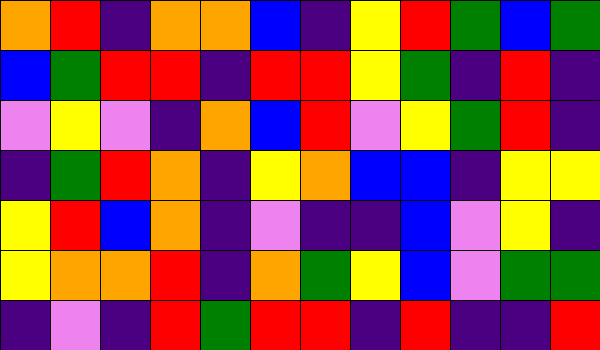[["orange", "red", "indigo", "orange", "orange", "blue", "indigo", "yellow", "red", "green", "blue", "green"], ["blue", "green", "red", "red", "indigo", "red", "red", "yellow", "green", "indigo", "red", "indigo"], ["violet", "yellow", "violet", "indigo", "orange", "blue", "red", "violet", "yellow", "green", "red", "indigo"], ["indigo", "green", "red", "orange", "indigo", "yellow", "orange", "blue", "blue", "indigo", "yellow", "yellow"], ["yellow", "red", "blue", "orange", "indigo", "violet", "indigo", "indigo", "blue", "violet", "yellow", "indigo"], ["yellow", "orange", "orange", "red", "indigo", "orange", "green", "yellow", "blue", "violet", "green", "green"], ["indigo", "violet", "indigo", "red", "green", "red", "red", "indigo", "red", "indigo", "indigo", "red"]]